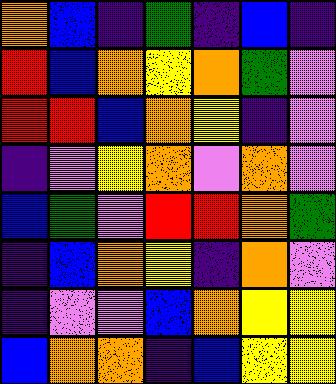[["orange", "blue", "indigo", "green", "indigo", "blue", "indigo"], ["red", "blue", "orange", "yellow", "orange", "green", "violet"], ["red", "red", "blue", "orange", "yellow", "indigo", "violet"], ["indigo", "violet", "yellow", "orange", "violet", "orange", "violet"], ["blue", "green", "violet", "red", "red", "orange", "green"], ["indigo", "blue", "orange", "yellow", "indigo", "orange", "violet"], ["indigo", "violet", "violet", "blue", "orange", "yellow", "yellow"], ["blue", "orange", "orange", "indigo", "blue", "yellow", "yellow"]]